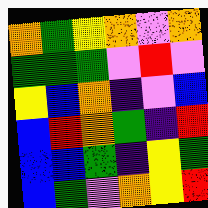[["orange", "green", "yellow", "orange", "violet", "orange"], ["green", "green", "green", "violet", "red", "violet"], ["yellow", "blue", "orange", "indigo", "violet", "blue"], ["blue", "red", "orange", "green", "indigo", "red"], ["blue", "blue", "green", "indigo", "yellow", "green"], ["blue", "green", "violet", "orange", "yellow", "red"]]